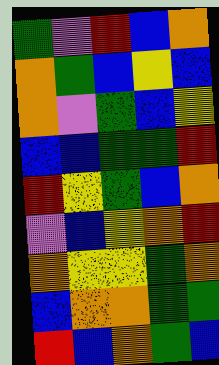[["green", "violet", "red", "blue", "orange"], ["orange", "green", "blue", "yellow", "blue"], ["orange", "violet", "green", "blue", "yellow"], ["blue", "blue", "green", "green", "red"], ["red", "yellow", "green", "blue", "orange"], ["violet", "blue", "yellow", "orange", "red"], ["orange", "yellow", "yellow", "green", "orange"], ["blue", "orange", "orange", "green", "green"], ["red", "blue", "orange", "green", "blue"]]